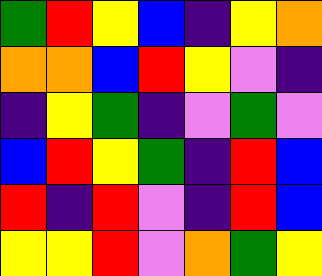[["green", "red", "yellow", "blue", "indigo", "yellow", "orange"], ["orange", "orange", "blue", "red", "yellow", "violet", "indigo"], ["indigo", "yellow", "green", "indigo", "violet", "green", "violet"], ["blue", "red", "yellow", "green", "indigo", "red", "blue"], ["red", "indigo", "red", "violet", "indigo", "red", "blue"], ["yellow", "yellow", "red", "violet", "orange", "green", "yellow"]]